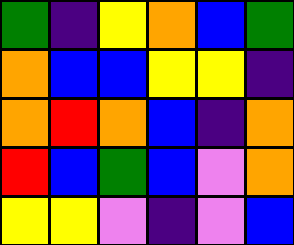[["green", "indigo", "yellow", "orange", "blue", "green"], ["orange", "blue", "blue", "yellow", "yellow", "indigo"], ["orange", "red", "orange", "blue", "indigo", "orange"], ["red", "blue", "green", "blue", "violet", "orange"], ["yellow", "yellow", "violet", "indigo", "violet", "blue"]]